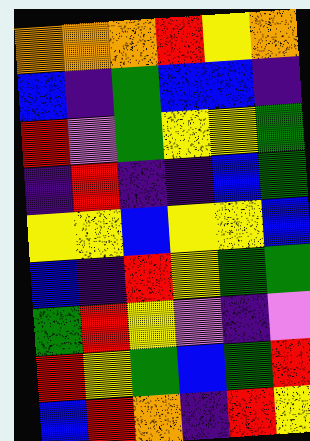[["orange", "orange", "orange", "red", "yellow", "orange"], ["blue", "indigo", "green", "blue", "blue", "indigo"], ["red", "violet", "green", "yellow", "yellow", "green"], ["indigo", "red", "indigo", "indigo", "blue", "green"], ["yellow", "yellow", "blue", "yellow", "yellow", "blue"], ["blue", "indigo", "red", "yellow", "green", "green"], ["green", "red", "yellow", "violet", "indigo", "violet"], ["red", "yellow", "green", "blue", "green", "red"], ["blue", "red", "orange", "indigo", "red", "yellow"]]